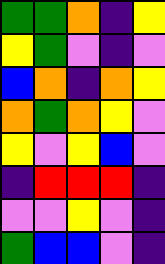[["green", "green", "orange", "indigo", "yellow"], ["yellow", "green", "violet", "indigo", "violet"], ["blue", "orange", "indigo", "orange", "yellow"], ["orange", "green", "orange", "yellow", "violet"], ["yellow", "violet", "yellow", "blue", "violet"], ["indigo", "red", "red", "red", "indigo"], ["violet", "violet", "yellow", "violet", "indigo"], ["green", "blue", "blue", "violet", "indigo"]]